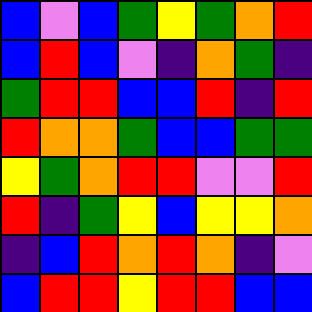[["blue", "violet", "blue", "green", "yellow", "green", "orange", "red"], ["blue", "red", "blue", "violet", "indigo", "orange", "green", "indigo"], ["green", "red", "red", "blue", "blue", "red", "indigo", "red"], ["red", "orange", "orange", "green", "blue", "blue", "green", "green"], ["yellow", "green", "orange", "red", "red", "violet", "violet", "red"], ["red", "indigo", "green", "yellow", "blue", "yellow", "yellow", "orange"], ["indigo", "blue", "red", "orange", "red", "orange", "indigo", "violet"], ["blue", "red", "red", "yellow", "red", "red", "blue", "blue"]]